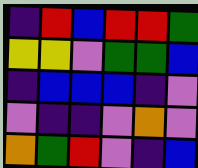[["indigo", "red", "blue", "red", "red", "green"], ["yellow", "yellow", "violet", "green", "green", "blue"], ["indigo", "blue", "blue", "blue", "indigo", "violet"], ["violet", "indigo", "indigo", "violet", "orange", "violet"], ["orange", "green", "red", "violet", "indigo", "blue"]]